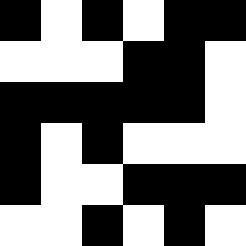[["black", "white", "black", "white", "black", "black"], ["white", "white", "white", "black", "black", "white"], ["black", "black", "black", "black", "black", "white"], ["black", "white", "black", "white", "white", "white"], ["black", "white", "white", "black", "black", "black"], ["white", "white", "black", "white", "black", "white"]]